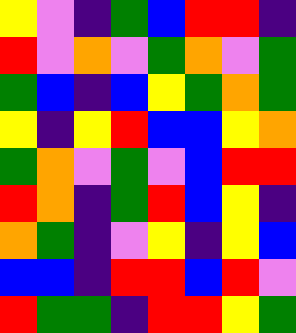[["yellow", "violet", "indigo", "green", "blue", "red", "red", "indigo"], ["red", "violet", "orange", "violet", "green", "orange", "violet", "green"], ["green", "blue", "indigo", "blue", "yellow", "green", "orange", "green"], ["yellow", "indigo", "yellow", "red", "blue", "blue", "yellow", "orange"], ["green", "orange", "violet", "green", "violet", "blue", "red", "red"], ["red", "orange", "indigo", "green", "red", "blue", "yellow", "indigo"], ["orange", "green", "indigo", "violet", "yellow", "indigo", "yellow", "blue"], ["blue", "blue", "indigo", "red", "red", "blue", "red", "violet"], ["red", "green", "green", "indigo", "red", "red", "yellow", "green"]]